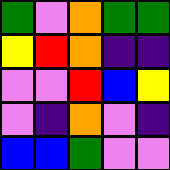[["green", "violet", "orange", "green", "green"], ["yellow", "red", "orange", "indigo", "indigo"], ["violet", "violet", "red", "blue", "yellow"], ["violet", "indigo", "orange", "violet", "indigo"], ["blue", "blue", "green", "violet", "violet"]]